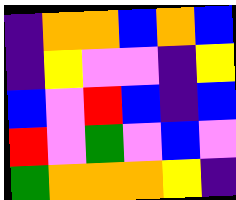[["indigo", "orange", "orange", "blue", "orange", "blue"], ["indigo", "yellow", "violet", "violet", "indigo", "yellow"], ["blue", "violet", "red", "blue", "indigo", "blue"], ["red", "violet", "green", "violet", "blue", "violet"], ["green", "orange", "orange", "orange", "yellow", "indigo"]]